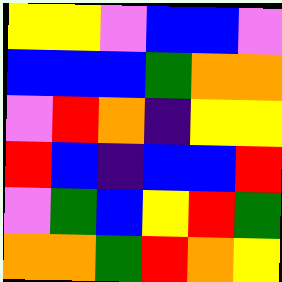[["yellow", "yellow", "violet", "blue", "blue", "violet"], ["blue", "blue", "blue", "green", "orange", "orange"], ["violet", "red", "orange", "indigo", "yellow", "yellow"], ["red", "blue", "indigo", "blue", "blue", "red"], ["violet", "green", "blue", "yellow", "red", "green"], ["orange", "orange", "green", "red", "orange", "yellow"]]